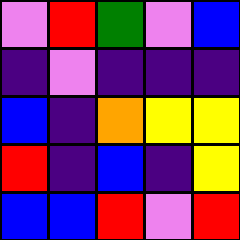[["violet", "red", "green", "violet", "blue"], ["indigo", "violet", "indigo", "indigo", "indigo"], ["blue", "indigo", "orange", "yellow", "yellow"], ["red", "indigo", "blue", "indigo", "yellow"], ["blue", "blue", "red", "violet", "red"]]